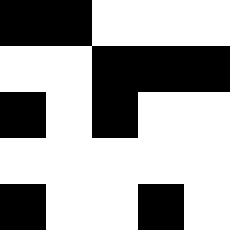[["black", "black", "white", "white", "white"], ["white", "white", "black", "black", "black"], ["black", "white", "black", "white", "white"], ["white", "white", "white", "white", "white"], ["black", "white", "white", "black", "white"]]